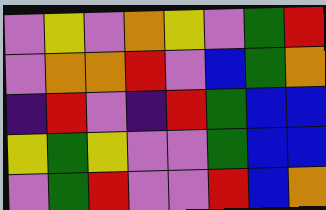[["violet", "yellow", "violet", "orange", "yellow", "violet", "green", "red"], ["violet", "orange", "orange", "red", "violet", "blue", "green", "orange"], ["indigo", "red", "violet", "indigo", "red", "green", "blue", "blue"], ["yellow", "green", "yellow", "violet", "violet", "green", "blue", "blue"], ["violet", "green", "red", "violet", "violet", "red", "blue", "orange"]]